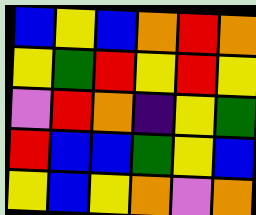[["blue", "yellow", "blue", "orange", "red", "orange"], ["yellow", "green", "red", "yellow", "red", "yellow"], ["violet", "red", "orange", "indigo", "yellow", "green"], ["red", "blue", "blue", "green", "yellow", "blue"], ["yellow", "blue", "yellow", "orange", "violet", "orange"]]